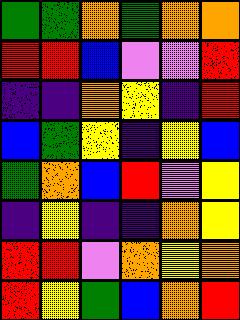[["green", "green", "orange", "green", "orange", "orange"], ["red", "red", "blue", "violet", "violet", "red"], ["indigo", "indigo", "orange", "yellow", "indigo", "red"], ["blue", "green", "yellow", "indigo", "yellow", "blue"], ["green", "orange", "blue", "red", "violet", "yellow"], ["indigo", "yellow", "indigo", "indigo", "orange", "yellow"], ["red", "red", "violet", "orange", "yellow", "orange"], ["red", "yellow", "green", "blue", "orange", "red"]]